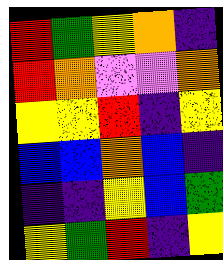[["red", "green", "yellow", "orange", "indigo"], ["red", "orange", "violet", "violet", "orange"], ["yellow", "yellow", "red", "indigo", "yellow"], ["blue", "blue", "orange", "blue", "indigo"], ["indigo", "indigo", "yellow", "blue", "green"], ["yellow", "green", "red", "indigo", "yellow"]]